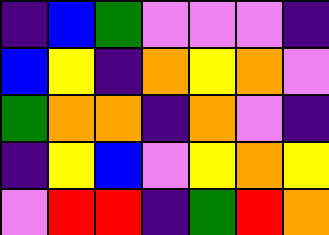[["indigo", "blue", "green", "violet", "violet", "violet", "indigo"], ["blue", "yellow", "indigo", "orange", "yellow", "orange", "violet"], ["green", "orange", "orange", "indigo", "orange", "violet", "indigo"], ["indigo", "yellow", "blue", "violet", "yellow", "orange", "yellow"], ["violet", "red", "red", "indigo", "green", "red", "orange"]]